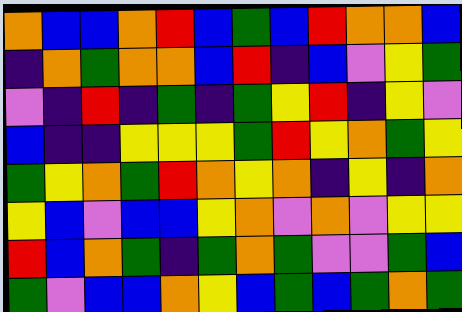[["orange", "blue", "blue", "orange", "red", "blue", "green", "blue", "red", "orange", "orange", "blue"], ["indigo", "orange", "green", "orange", "orange", "blue", "red", "indigo", "blue", "violet", "yellow", "green"], ["violet", "indigo", "red", "indigo", "green", "indigo", "green", "yellow", "red", "indigo", "yellow", "violet"], ["blue", "indigo", "indigo", "yellow", "yellow", "yellow", "green", "red", "yellow", "orange", "green", "yellow"], ["green", "yellow", "orange", "green", "red", "orange", "yellow", "orange", "indigo", "yellow", "indigo", "orange"], ["yellow", "blue", "violet", "blue", "blue", "yellow", "orange", "violet", "orange", "violet", "yellow", "yellow"], ["red", "blue", "orange", "green", "indigo", "green", "orange", "green", "violet", "violet", "green", "blue"], ["green", "violet", "blue", "blue", "orange", "yellow", "blue", "green", "blue", "green", "orange", "green"]]